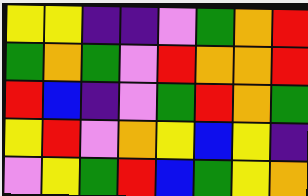[["yellow", "yellow", "indigo", "indigo", "violet", "green", "orange", "red"], ["green", "orange", "green", "violet", "red", "orange", "orange", "red"], ["red", "blue", "indigo", "violet", "green", "red", "orange", "green"], ["yellow", "red", "violet", "orange", "yellow", "blue", "yellow", "indigo"], ["violet", "yellow", "green", "red", "blue", "green", "yellow", "orange"]]